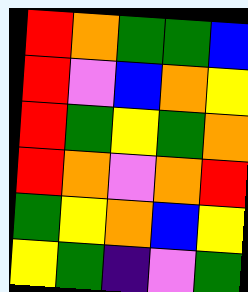[["red", "orange", "green", "green", "blue"], ["red", "violet", "blue", "orange", "yellow"], ["red", "green", "yellow", "green", "orange"], ["red", "orange", "violet", "orange", "red"], ["green", "yellow", "orange", "blue", "yellow"], ["yellow", "green", "indigo", "violet", "green"]]